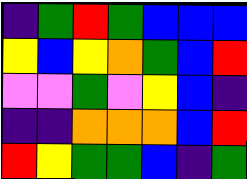[["indigo", "green", "red", "green", "blue", "blue", "blue"], ["yellow", "blue", "yellow", "orange", "green", "blue", "red"], ["violet", "violet", "green", "violet", "yellow", "blue", "indigo"], ["indigo", "indigo", "orange", "orange", "orange", "blue", "red"], ["red", "yellow", "green", "green", "blue", "indigo", "green"]]